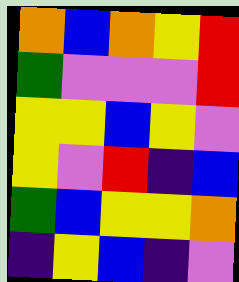[["orange", "blue", "orange", "yellow", "red"], ["green", "violet", "violet", "violet", "red"], ["yellow", "yellow", "blue", "yellow", "violet"], ["yellow", "violet", "red", "indigo", "blue"], ["green", "blue", "yellow", "yellow", "orange"], ["indigo", "yellow", "blue", "indigo", "violet"]]